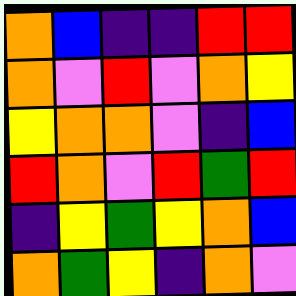[["orange", "blue", "indigo", "indigo", "red", "red"], ["orange", "violet", "red", "violet", "orange", "yellow"], ["yellow", "orange", "orange", "violet", "indigo", "blue"], ["red", "orange", "violet", "red", "green", "red"], ["indigo", "yellow", "green", "yellow", "orange", "blue"], ["orange", "green", "yellow", "indigo", "orange", "violet"]]